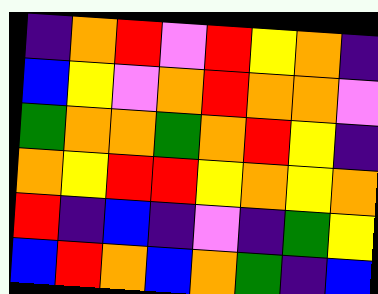[["indigo", "orange", "red", "violet", "red", "yellow", "orange", "indigo"], ["blue", "yellow", "violet", "orange", "red", "orange", "orange", "violet"], ["green", "orange", "orange", "green", "orange", "red", "yellow", "indigo"], ["orange", "yellow", "red", "red", "yellow", "orange", "yellow", "orange"], ["red", "indigo", "blue", "indigo", "violet", "indigo", "green", "yellow"], ["blue", "red", "orange", "blue", "orange", "green", "indigo", "blue"]]